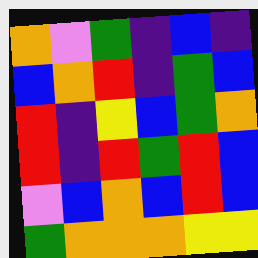[["orange", "violet", "green", "indigo", "blue", "indigo"], ["blue", "orange", "red", "indigo", "green", "blue"], ["red", "indigo", "yellow", "blue", "green", "orange"], ["red", "indigo", "red", "green", "red", "blue"], ["violet", "blue", "orange", "blue", "red", "blue"], ["green", "orange", "orange", "orange", "yellow", "yellow"]]